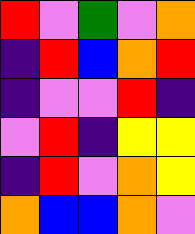[["red", "violet", "green", "violet", "orange"], ["indigo", "red", "blue", "orange", "red"], ["indigo", "violet", "violet", "red", "indigo"], ["violet", "red", "indigo", "yellow", "yellow"], ["indigo", "red", "violet", "orange", "yellow"], ["orange", "blue", "blue", "orange", "violet"]]